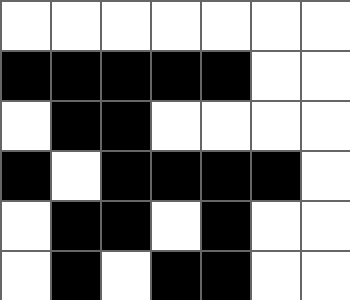[["white", "white", "white", "white", "white", "white", "white"], ["black", "black", "black", "black", "black", "white", "white"], ["white", "black", "black", "white", "white", "white", "white"], ["black", "white", "black", "black", "black", "black", "white"], ["white", "black", "black", "white", "black", "white", "white"], ["white", "black", "white", "black", "black", "white", "white"]]